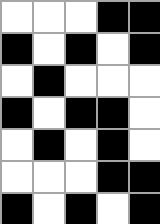[["white", "white", "white", "black", "black"], ["black", "white", "black", "white", "black"], ["white", "black", "white", "white", "white"], ["black", "white", "black", "black", "white"], ["white", "black", "white", "black", "white"], ["white", "white", "white", "black", "black"], ["black", "white", "black", "white", "black"]]